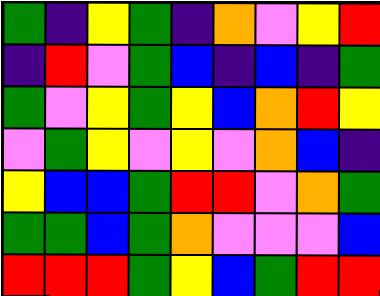[["green", "indigo", "yellow", "green", "indigo", "orange", "violet", "yellow", "red"], ["indigo", "red", "violet", "green", "blue", "indigo", "blue", "indigo", "green"], ["green", "violet", "yellow", "green", "yellow", "blue", "orange", "red", "yellow"], ["violet", "green", "yellow", "violet", "yellow", "violet", "orange", "blue", "indigo"], ["yellow", "blue", "blue", "green", "red", "red", "violet", "orange", "green"], ["green", "green", "blue", "green", "orange", "violet", "violet", "violet", "blue"], ["red", "red", "red", "green", "yellow", "blue", "green", "red", "red"]]